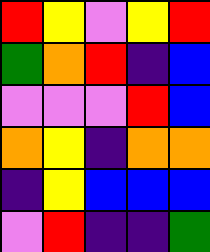[["red", "yellow", "violet", "yellow", "red"], ["green", "orange", "red", "indigo", "blue"], ["violet", "violet", "violet", "red", "blue"], ["orange", "yellow", "indigo", "orange", "orange"], ["indigo", "yellow", "blue", "blue", "blue"], ["violet", "red", "indigo", "indigo", "green"]]